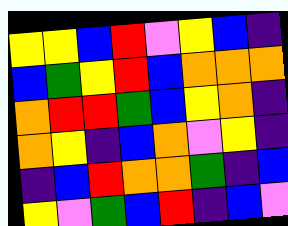[["yellow", "yellow", "blue", "red", "violet", "yellow", "blue", "indigo"], ["blue", "green", "yellow", "red", "blue", "orange", "orange", "orange"], ["orange", "red", "red", "green", "blue", "yellow", "orange", "indigo"], ["orange", "yellow", "indigo", "blue", "orange", "violet", "yellow", "indigo"], ["indigo", "blue", "red", "orange", "orange", "green", "indigo", "blue"], ["yellow", "violet", "green", "blue", "red", "indigo", "blue", "violet"]]